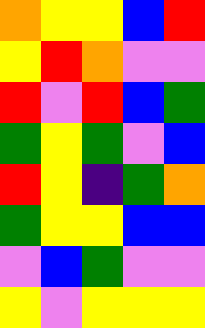[["orange", "yellow", "yellow", "blue", "red"], ["yellow", "red", "orange", "violet", "violet"], ["red", "violet", "red", "blue", "green"], ["green", "yellow", "green", "violet", "blue"], ["red", "yellow", "indigo", "green", "orange"], ["green", "yellow", "yellow", "blue", "blue"], ["violet", "blue", "green", "violet", "violet"], ["yellow", "violet", "yellow", "yellow", "yellow"]]